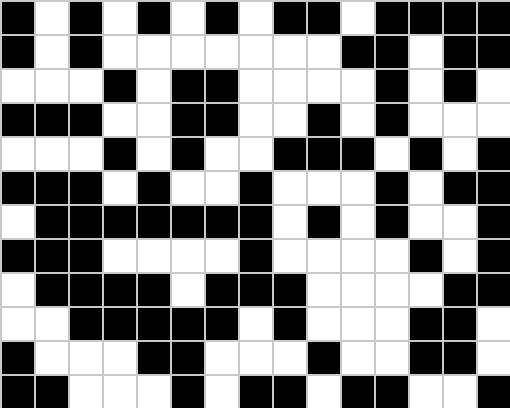[["black", "white", "black", "white", "black", "white", "black", "white", "black", "black", "white", "black", "black", "black", "black"], ["black", "white", "black", "white", "white", "white", "white", "white", "white", "white", "black", "black", "white", "black", "black"], ["white", "white", "white", "black", "white", "black", "black", "white", "white", "white", "white", "black", "white", "black", "white"], ["black", "black", "black", "white", "white", "black", "black", "white", "white", "black", "white", "black", "white", "white", "white"], ["white", "white", "white", "black", "white", "black", "white", "white", "black", "black", "black", "white", "black", "white", "black"], ["black", "black", "black", "white", "black", "white", "white", "black", "white", "white", "white", "black", "white", "black", "black"], ["white", "black", "black", "black", "black", "black", "black", "black", "white", "black", "white", "black", "white", "white", "black"], ["black", "black", "black", "white", "white", "white", "white", "black", "white", "white", "white", "white", "black", "white", "black"], ["white", "black", "black", "black", "black", "white", "black", "black", "black", "white", "white", "white", "white", "black", "black"], ["white", "white", "black", "black", "black", "black", "black", "white", "black", "white", "white", "white", "black", "black", "white"], ["black", "white", "white", "white", "black", "black", "white", "white", "white", "black", "white", "white", "black", "black", "white"], ["black", "black", "white", "white", "white", "black", "white", "black", "black", "white", "black", "black", "white", "white", "black"]]